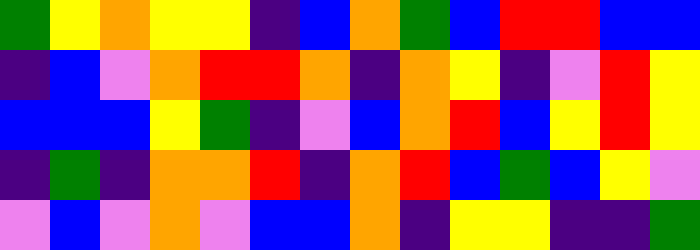[["green", "yellow", "orange", "yellow", "yellow", "indigo", "blue", "orange", "green", "blue", "red", "red", "blue", "blue"], ["indigo", "blue", "violet", "orange", "red", "red", "orange", "indigo", "orange", "yellow", "indigo", "violet", "red", "yellow"], ["blue", "blue", "blue", "yellow", "green", "indigo", "violet", "blue", "orange", "red", "blue", "yellow", "red", "yellow"], ["indigo", "green", "indigo", "orange", "orange", "red", "indigo", "orange", "red", "blue", "green", "blue", "yellow", "violet"], ["violet", "blue", "violet", "orange", "violet", "blue", "blue", "orange", "indigo", "yellow", "yellow", "indigo", "indigo", "green"]]